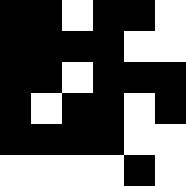[["black", "black", "white", "black", "black", "white"], ["black", "black", "black", "black", "white", "white"], ["black", "black", "white", "black", "black", "black"], ["black", "white", "black", "black", "white", "black"], ["black", "black", "black", "black", "white", "white"], ["white", "white", "white", "white", "black", "white"]]